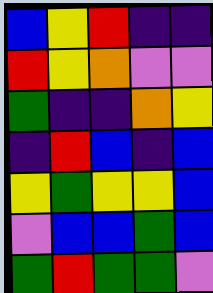[["blue", "yellow", "red", "indigo", "indigo"], ["red", "yellow", "orange", "violet", "violet"], ["green", "indigo", "indigo", "orange", "yellow"], ["indigo", "red", "blue", "indigo", "blue"], ["yellow", "green", "yellow", "yellow", "blue"], ["violet", "blue", "blue", "green", "blue"], ["green", "red", "green", "green", "violet"]]